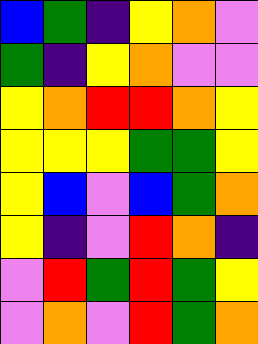[["blue", "green", "indigo", "yellow", "orange", "violet"], ["green", "indigo", "yellow", "orange", "violet", "violet"], ["yellow", "orange", "red", "red", "orange", "yellow"], ["yellow", "yellow", "yellow", "green", "green", "yellow"], ["yellow", "blue", "violet", "blue", "green", "orange"], ["yellow", "indigo", "violet", "red", "orange", "indigo"], ["violet", "red", "green", "red", "green", "yellow"], ["violet", "orange", "violet", "red", "green", "orange"]]